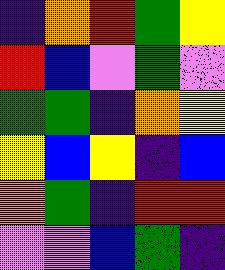[["indigo", "orange", "red", "green", "yellow"], ["red", "blue", "violet", "green", "violet"], ["green", "green", "indigo", "orange", "yellow"], ["yellow", "blue", "yellow", "indigo", "blue"], ["orange", "green", "indigo", "red", "red"], ["violet", "violet", "blue", "green", "indigo"]]